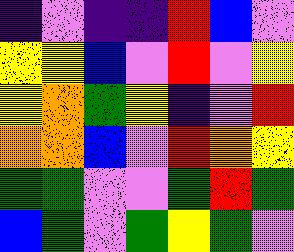[["indigo", "violet", "indigo", "indigo", "red", "blue", "violet"], ["yellow", "yellow", "blue", "violet", "red", "violet", "yellow"], ["yellow", "orange", "green", "yellow", "indigo", "violet", "red"], ["orange", "orange", "blue", "violet", "red", "orange", "yellow"], ["green", "green", "violet", "violet", "green", "red", "green"], ["blue", "green", "violet", "green", "yellow", "green", "violet"]]